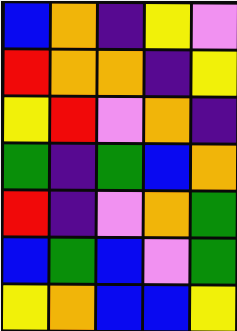[["blue", "orange", "indigo", "yellow", "violet"], ["red", "orange", "orange", "indigo", "yellow"], ["yellow", "red", "violet", "orange", "indigo"], ["green", "indigo", "green", "blue", "orange"], ["red", "indigo", "violet", "orange", "green"], ["blue", "green", "blue", "violet", "green"], ["yellow", "orange", "blue", "blue", "yellow"]]